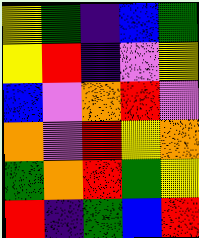[["yellow", "green", "indigo", "blue", "green"], ["yellow", "red", "indigo", "violet", "yellow"], ["blue", "violet", "orange", "red", "violet"], ["orange", "violet", "red", "yellow", "orange"], ["green", "orange", "red", "green", "yellow"], ["red", "indigo", "green", "blue", "red"]]